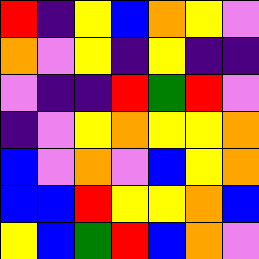[["red", "indigo", "yellow", "blue", "orange", "yellow", "violet"], ["orange", "violet", "yellow", "indigo", "yellow", "indigo", "indigo"], ["violet", "indigo", "indigo", "red", "green", "red", "violet"], ["indigo", "violet", "yellow", "orange", "yellow", "yellow", "orange"], ["blue", "violet", "orange", "violet", "blue", "yellow", "orange"], ["blue", "blue", "red", "yellow", "yellow", "orange", "blue"], ["yellow", "blue", "green", "red", "blue", "orange", "violet"]]